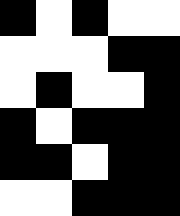[["black", "white", "black", "white", "white"], ["white", "white", "white", "black", "black"], ["white", "black", "white", "white", "black"], ["black", "white", "black", "black", "black"], ["black", "black", "white", "black", "black"], ["white", "white", "black", "black", "black"]]